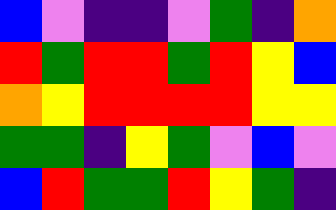[["blue", "violet", "indigo", "indigo", "violet", "green", "indigo", "orange"], ["red", "green", "red", "red", "green", "red", "yellow", "blue"], ["orange", "yellow", "red", "red", "red", "red", "yellow", "yellow"], ["green", "green", "indigo", "yellow", "green", "violet", "blue", "violet"], ["blue", "red", "green", "green", "red", "yellow", "green", "indigo"]]